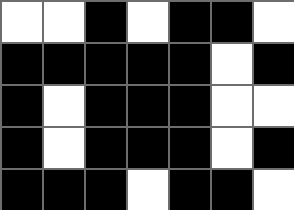[["white", "white", "black", "white", "black", "black", "white"], ["black", "black", "black", "black", "black", "white", "black"], ["black", "white", "black", "black", "black", "white", "white"], ["black", "white", "black", "black", "black", "white", "black"], ["black", "black", "black", "white", "black", "black", "white"]]